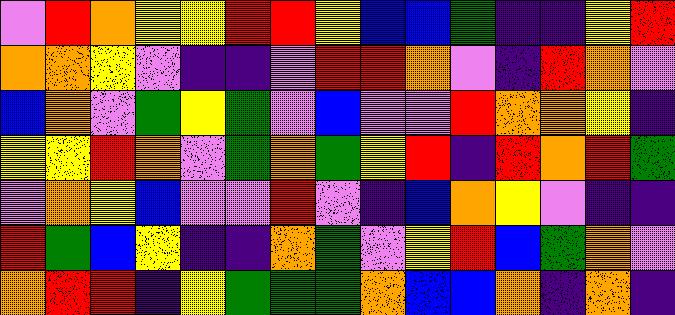[["violet", "red", "orange", "yellow", "yellow", "red", "red", "yellow", "blue", "blue", "green", "indigo", "indigo", "yellow", "red"], ["orange", "orange", "yellow", "violet", "indigo", "indigo", "violet", "red", "red", "orange", "violet", "indigo", "red", "orange", "violet"], ["blue", "orange", "violet", "green", "yellow", "green", "violet", "blue", "violet", "violet", "red", "orange", "orange", "yellow", "indigo"], ["yellow", "yellow", "red", "orange", "violet", "green", "orange", "green", "yellow", "red", "indigo", "red", "orange", "red", "green"], ["violet", "orange", "yellow", "blue", "violet", "violet", "red", "violet", "indigo", "blue", "orange", "yellow", "violet", "indigo", "indigo"], ["red", "green", "blue", "yellow", "indigo", "indigo", "orange", "green", "violet", "yellow", "red", "blue", "green", "orange", "violet"], ["orange", "red", "red", "indigo", "yellow", "green", "green", "green", "orange", "blue", "blue", "orange", "indigo", "orange", "indigo"]]